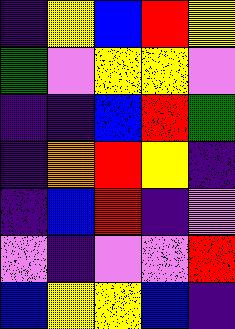[["indigo", "yellow", "blue", "red", "yellow"], ["green", "violet", "yellow", "yellow", "violet"], ["indigo", "indigo", "blue", "red", "green"], ["indigo", "orange", "red", "yellow", "indigo"], ["indigo", "blue", "red", "indigo", "violet"], ["violet", "indigo", "violet", "violet", "red"], ["blue", "yellow", "yellow", "blue", "indigo"]]